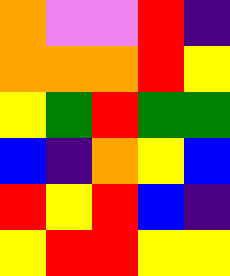[["orange", "violet", "violet", "red", "indigo"], ["orange", "orange", "orange", "red", "yellow"], ["yellow", "green", "red", "green", "green"], ["blue", "indigo", "orange", "yellow", "blue"], ["red", "yellow", "red", "blue", "indigo"], ["yellow", "red", "red", "yellow", "yellow"]]